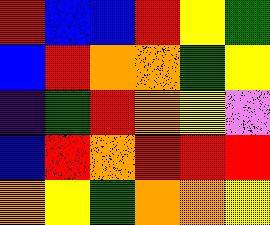[["red", "blue", "blue", "red", "yellow", "green"], ["blue", "red", "orange", "orange", "green", "yellow"], ["indigo", "green", "red", "orange", "yellow", "violet"], ["blue", "red", "orange", "red", "red", "red"], ["orange", "yellow", "green", "orange", "orange", "yellow"]]